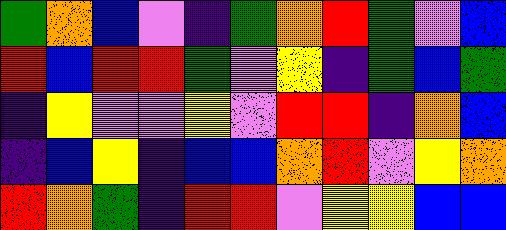[["green", "orange", "blue", "violet", "indigo", "green", "orange", "red", "green", "violet", "blue"], ["red", "blue", "red", "red", "green", "violet", "yellow", "indigo", "green", "blue", "green"], ["indigo", "yellow", "violet", "violet", "yellow", "violet", "red", "red", "indigo", "orange", "blue"], ["indigo", "blue", "yellow", "indigo", "blue", "blue", "orange", "red", "violet", "yellow", "orange"], ["red", "orange", "green", "indigo", "red", "red", "violet", "yellow", "yellow", "blue", "blue"]]